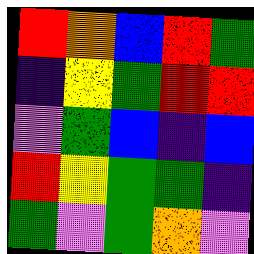[["red", "orange", "blue", "red", "green"], ["indigo", "yellow", "green", "red", "red"], ["violet", "green", "blue", "indigo", "blue"], ["red", "yellow", "green", "green", "indigo"], ["green", "violet", "green", "orange", "violet"]]